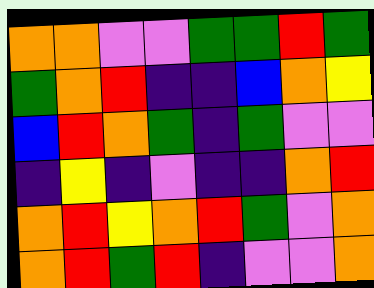[["orange", "orange", "violet", "violet", "green", "green", "red", "green"], ["green", "orange", "red", "indigo", "indigo", "blue", "orange", "yellow"], ["blue", "red", "orange", "green", "indigo", "green", "violet", "violet"], ["indigo", "yellow", "indigo", "violet", "indigo", "indigo", "orange", "red"], ["orange", "red", "yellow", "orange", "red", "green", "violet", "orange"], ["orange", "red", "green", "red", "indigo", "violet", "violet", "orange"]]